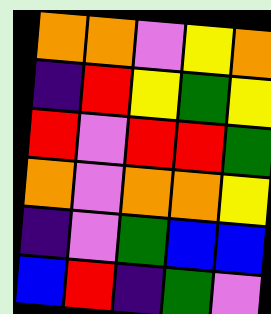[["orange", "orange", "violet", "yellow", "orange"], ["indigo", "red", "yellow", "green", "yellow"], ["red", "violet", "red", "red", "green"], ["orange", "violet", "orange", "orange", "yellow"], ["indigo", "violet", "green", "blue", "blue"], ["blue", "red", "indigo", "green", "violet"]]